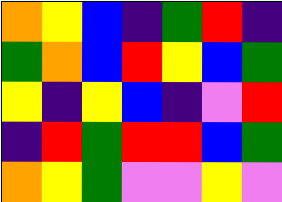[["orange", "yellow", "blue", "indigo", "green", "red", "indigo"], ["green", "orange", "blue", "red", "yellow", "blue", "green"], ["yellow", "indigo", "yellow", "blue", "indigo", "violet", "red"], ["indigo", "red", "green", "red", "red", "blue", "green"], ["orange", "yellow", "green", "violet", "violet", "yellow", "violet"]]